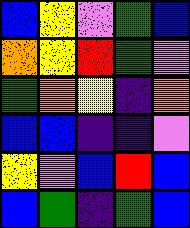[["blue", "yellow", "violet", "green", "blue"], ["orange", "yellow", "red", "green", "violet"], ["green", "orange", "yellow", "indigo", "orange"], ["blue", "blue", "indigo", "indigo", "violet"], ["yellow", "violet", "blue", "red", "blue"], ["blue", "green", "indigo", "green", "blue"]]